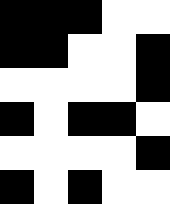[["black", "black", "black", "white", "white"], ["black", "black", "white", "white", "black"], ["white", "white", "white", "white", "black"], ["black", "white", "black", "black", "white"], ["white", "white", "white", "white", "black"], ["black", "white", "black", "white", "white"]]